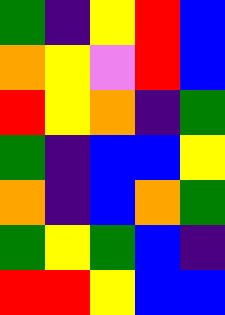[["green", "indigo", "yellow", "red", "blue"], ["orange", "yellow", "violet", "red", "blue"], ["red", "yellow", "orange", "indigo", "green"], ["green", "indigo", "blue", "blue", "yellow"], ["orange", "indigo", "blue", "orange", "green"], ["green", "yellow", "green", "blue", "indigo"], ["red", "red", "yellow", "blue", "blue"]]